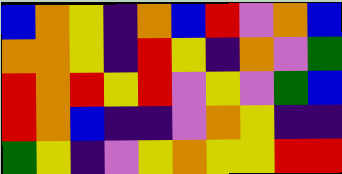[["blue", "orange", "yellow", "indigo", "orange", "blue", "red", "violet", "orange", "blue"], ["orange", "orange", "yellow", "indigo", "red", "yellow", "indigo", "orange", "violet", "green"], ["red", "orange", "red", "yellow", "red", "violet", "yellow", "violet", "green", "blue"], ["red", "orange", "blue", "indigo", "indigo", "violet", "orange", "yellow", "indigo", "indigo"], ["green", "yellow", "indigo", "violet", "yellow", "orange", "yellow", "yellow", "red", "red"]]